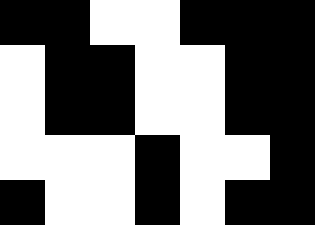[["black", "black", "white", "white", "black", "black", "black"], ["white", "black", "black", "white", "white", "black", "black"], ["white", "black", "black", "white", "white", "black", "black"], ["white", "white", "white", "black", "white", "white", "black"], ["black", "white", "white", "black", "white", "black", "black"]]